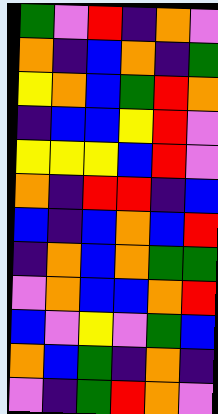[["green", "violet", "red", "indigo", "orange", "violet"], ["orange", "indigo", "blue", "orange", "indigo", "green"], ["yellow", "orange", "blue", "green", "red", "orange"], ["indigo", "blue", "blue", "yellow", "red", "violet"], ["yellow", "yellow", "yellow", "blue", "red", "violet"], ["orange", "indigo", "red", "red", "indigo", "blue"], ["blue", "indigo", "blue", "orange", "blue", "red"], ["indigo", "orange", "blue", "orange", "green", "green"], ["violet", "orange", "blue", "blue", "orange", "red"], ["blue", "violet", "yellow", "violet", "green", "blue"], ["orange", "blue", "green", "indigo", "orange", "indigo"], ["violet", "indigo", "green", "red", "orange", "violet"]]